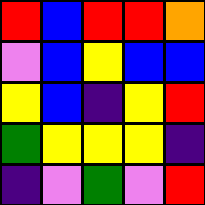[["red", "blue", "red", "red", "orange"], ["violet", "blue", "yellow", "blue", "blue"], ["yellow", "blue", "indigo", "yellow", "red"], ["green", "yellow", "yellow", "yellow", "indigo"], ["indigo", "violet", "green", "violet", "red"]]